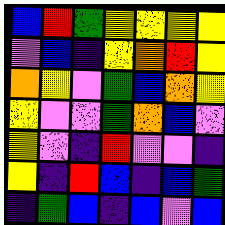[["blue", "red", "green", "yellow", "yellow", "yellow", "yellow"], ["violet", "blue", "indigo", "yellow", "orange", "red", "yellow"], ["orange", "yellow", "violet", "green", "blue", "orange", "yellow"], ["yellow", "violet", "violet", "green", "orange", "blue", "violet"], ["yellow", "violet", "indigo", "red", "violet", "violet", "indigo"], ["yellow", "indigo", "red", "blue", "indigo", "blue", "green"], ["indigo", "green", "blue", "indigo", "blue", "violet", "blue"]]